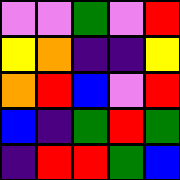[["violet", "violet", "green", "violet", "red"], ["yellow", "orange", "indigo", "indigo", "yellow"], ["orange", "red", "blue", "violet", "red"], ["blue", "indigo", "green", "red", "green"], ["indigo", "red", "red", "green", "blue"]]